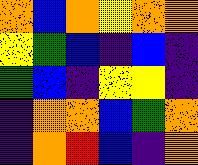[["orange", "blue", "orange", "yellow", "orange", "orange"], ["yellow", "green", "blue", "indigo", "blue", "indigo"], ["green", "blue", "indigo", "yellow", "yellow", "indigo"], ["indigo", "orange", "orange", "blue", "green", "orange"], ["indigo", "orange", "red", "blue", "indigo", "orange"]]